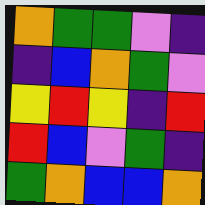[["orange", "green", "green", "violet", "indigo"], ["indigo", "blue", "orange", "green", "violet"], ["yellow", "red", "yellow", "indigo", "red"], ["red", "blue", "violet", "green", "indigo"], ["green", "orange", "blue", "blue", "orange"]]